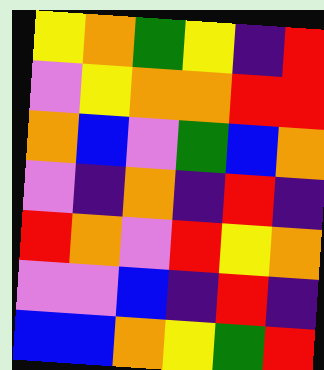[["yellow", "orange", "green", "yellow", "indigo", "red"], ["violet", "yellow", "orange", "orange", "red", "red"], ["orange", "blue", "violet", "green", "blue", "orange"], ["violet", "indigo", "orange", "indigo", "red", "indigo"], ["red", "orange", "violet", "red", "yellow", "orange"], ["violet", "violet", "blue", "indigo", "red", "indigo"], ["blue", "blue", "orange", "yellow", "green", "red"]]